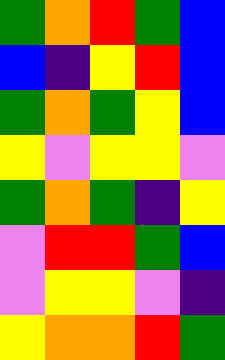[["green", "orange", "red", "green", "blue"], ["blue", "indigo", "yellow", "red", "blue"], ["green", "orange", "green", "yellow", "blue"], ["yellow", "violet", "yellow", "yellow", "violet"], ["green", "orange", "green", "indigo", "yellow"], ["violet", "red", "red", "green", "blue"], ["violet", "yellow", "yellow", "violet", "indigo"], ["yellow", "orange", "orange", "red", "green"]]